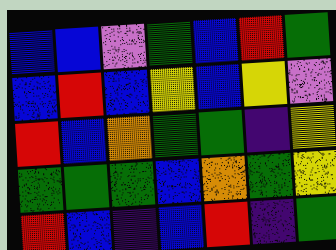[["blue", "blue", "violet", "green", "blue", "red", "green"], ["blue", "red", "blue", "yellow", "blue", "yellow", "violet"], ["red", "blue", "orange", "green", "green", "indigo", "yellow"], ["green", "green", "green", "blue", "orange", "green", "yellow"], ["red", "blue", "indigo", "blue", "red", "indigo", "green"]]